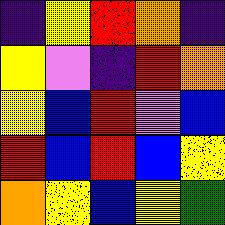[["indigo", "yellow", "red", "orange", "indigo"], ["yellow", "violet", "indigo", "red", "orange"], ["yellow", "blue", "red", "violet", "blue"], ["red", "blue", "red", "blue", "yellow"], ["orange", "yellow", "blue", "yellow", "green"]]